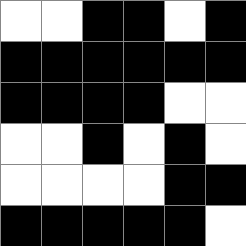[["white", "white", "black", "black", "white", "black"], ["black", "black", "black", "black", "black", "black"], ["black", "black", "black", "black", "white", "white"], ["white", "white", "black", "white", "black", "white"], ["white", "white", "white", "white", "black", "black"], ["black", "black", "black", "black", "black", "white"]]